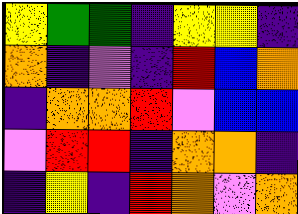[["yellow", "green", "green", "indigo", "yellow", "yellow", "indigo"], ["orange", "indigo", "violet", "indigo", "red", "blue", "orange"], ["indigo", "orange", "orange", "red", "violet", "blue", "blue"], ["violet", "red", "red", "indigo", "orange", "orange", "indigo"], ["indigo", "yellow", "indigo", "red", "orange", "violet", "orange"]]